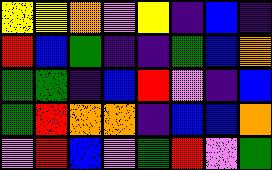[["yellow", "yellow", "orange", "violet", "yellow", "indigo", "blue", "indigo"], ["red", "blue", "green", "indigo", "indigo", "green", "blue", "orange"], ["green", "green", "indigo", "blue", "red", "violet", "indigo", "blue"], ["green", "red", "orange", "orange", "indigo", "blue", "blue", "orange"], ["violet", "red", "blue", "violet", "green", "red", "violet", "green"]]